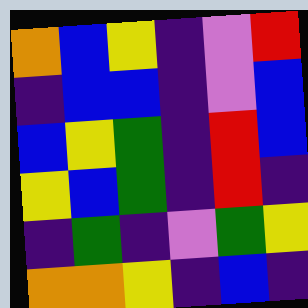[["orange", "blue", "yellow", "indigo", "violet", "red"], ["indigo", "blue", "blue", "indigo", "violet", "blue"], ["blue", "yellow", "green", "indigo", "red", "blue"], ["yellow", "blue", "green", "indigo", "red", "indigo"], ["indigo", "green", "indigo", "violet", "green", "yellow"], ["orange", "orange", "yellow", "indigo", "blue", "indigo"]]